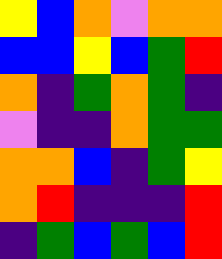[["yellow", "blue", "orange", "violet", "orange", "orange"], ["blue", "blue", "yellow", "blue", "green", "red"], ["orange", "indigo", "green", "orange", "green", "indigo"], ["violet", "indigo", "indigo", "orange", "green", "green"], ["orange", "orange", "blue", "indigo", "green", "yellow"], ["orange", "red", "indigo", "indigo", "indigo", "red"], ["indigo", "green", "blue", "green", "blue", "red"]]